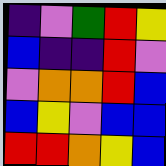[["indigo", "violet", "green", "red", "yellow"], ["blue", "indigo", "indigo", "red", "violet"], ["violet", "orange", "orange", "red", "blue"], ["blue", "yellow", "violet", "blue", "blue"], ["red", "red", "orange", "yellow", "blue"]]